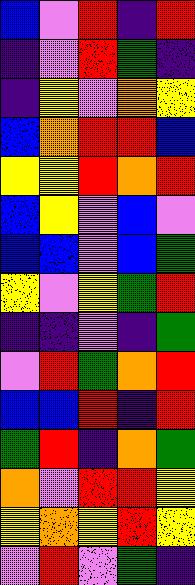[["blue", "violet", "red", "indigo", "red"], ["indigo", "violet", "red", "green", "indigo"], ["indigo", "yellow", "violet", "orange", "yellow"], ["blue", "orange", "red", "red", "blue"], ["yellow", "yellow", "red", "orange", "red"], ["blue", "yellow", "violet", "blue", "violet"], ["blue", "blue", "violet", "blue", "green"], ["yellow", "violet", "yellow", "green", "red"], ["indigo", "indigo", "violet", "indigo", "green"], ["violet", "red", "green", "orange", "red"], ["blue", "blue", "red", "indigo", "red"], ["green", "red", "indigo", "orange", "green"], ["orange", "violet", "red", "red", "yellow"], ["yellow", "orange", "yellow", "red", "yellow"], ["violet", "red", "violet", "green", "indigo"]]